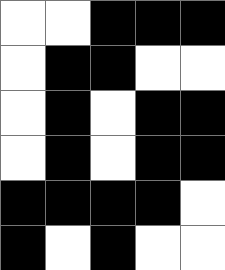[["white", "white", "black", "black", "black"], ["white", "black", "black", "white", "white"], ["white", "black", "white", "black", "black"], ["white", "black", "white", "black", "black"], ["black", "black", "black", "black", "white"], ["black", "white", "black", "white", "white"]]